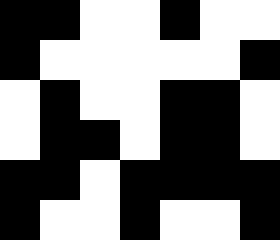[["black", "black", "white", "white", "black", "white", "white"], ["black", "white", "white", "white", "white", "white", "black"], ["white", "black", "white", "white", "black", "black", "white"], ["white", "black", "black", "white", "black", "black", "white"], ["black", "black", "white", "black", "black", "black", "black"], ["black", "white", "white", "black", "white", "white", "black"]]